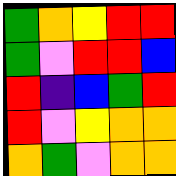[["green", "orange", "yellow", "red", "red"], ["green", "violet", "red", "red", "blue"], ["red", "indigo", "blue", "green", "red"], ["red", "violet", "yellow", "orange", "orange"], ["orange", "green", "violet", "orange", "orange"]]